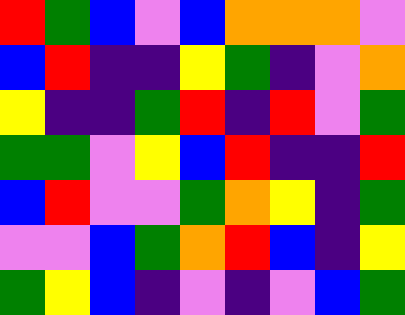[["red", "green", "blue", "violet", "blue", "orange", "orange", "orange", "violet"], ["blue", "red", "indigo", "indigo", "yellow", "green", "indigo", "violet", "orange"], ["yellow", "indigo", "indigo", "green", "red", "indigo", "red", "violet", "green"], ["green", "green", "violet", "yellow", "blue", "red", "indigo", "indigo", "red"], ["blue", "red", "violet", "violet", "green", "orange", "yellow", "indigo", "green"], ["violet", "violet", "blue", "green", "orange", "red", "blue", "indigo", "yellow"], ["green", "yellow", "blue", "indigo", "violet", "indigo", "violet", "blue", "green"]]